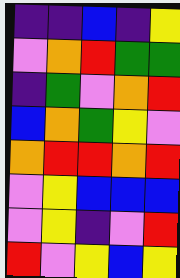[["indigo", "indigo", "blue", "indigo", "yellow"], ["violet", "orange", "red", "green", "green"], ["indigo", "green", "violet", "orange", "red"], ["blue", "orange", "green", "yellow", "violet"], ["orange", "red", "red", "orange", "red"], ["violet", "yellow", "blue", "blue", "blue"], ["violet", "yellow", "indigo", "violet", "red"], ["red", "violet", "yellow", "blue", "yellow"]]